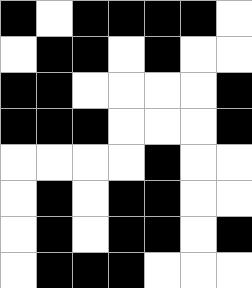[["black", "white", "black", "black", "black", "black", "white"], ["white", "black", "black", "white", "black", "white", "white"], ["black", "black", "white", "white", "white", "white", "black"], ["black", "black", "black", "white", "white", "white", "black"], ["white", "white", "white", "white", "black", "white", "white"], ["white", "black", "white", "black", "black", "white", "white"], ["white", "black", "white", "black", "black", "white", "black"], ["white", "black", "black", "black", "white", "white", "white"]]